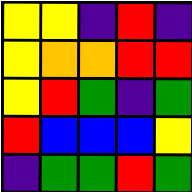[["yellow", "yellow", "indigo", "red", "indigo"], ["yellow", "orange", "orange", "red", "red"], ["yellow", "red", "green", "indigo", "green"], ["red", "blue", "blue", "blue", "yellow"], ["indigo", "green", "green", "red", "green"]]